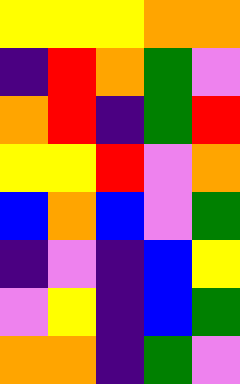[["yellow", "yellow", "yellow", "orange", "orange"], ["indigo", "red", "orange", "green", "violet"], ["orange", "red", "indigo", "green", "red"], ["yellow", "yellow", "red", "violet", "orange"], ["blue", "orange", "blue", "violet", "green"], ["indigo", "violet", "indigo", "blue", "yellow"], ["violet", "yellow", "indigo", "blue", "green"], ["orange", "orange", "indigo", "green", "violet"]]